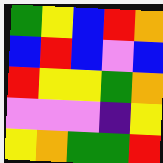[["green", "yellow", "blue", "red", "orange"], ["blue", "red", "blue", "violet", "blue"], ["red", "yellow", "yellow", "green", "orange"], ["violet", "violet", "violet", "indigo", "yellow"], ["yellow", "orange", "green", "green", "red"]]